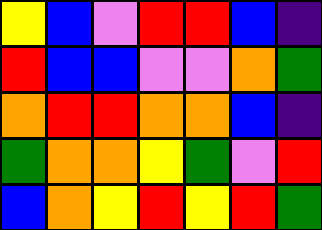[["yellow", "blue", "violet", "red", "red", "blue", "indigo"], ["red", "blue", "blue", "violet", "violet", "orange", "green"], ["orange", "red", "red", "orange", "orange", "blue", "indigo"], ["green", "orange", "orange", "yellow", "green", "violet", "red"], ["blue", "orange", "yellow", "red", "yellow", "red", "green"]]